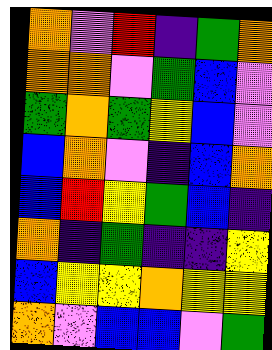[["orange", "violet", "red", "indigo", "green", "orange"], ["orange", "orange", "violet", "green", "blue", "violet"], ["green", "orange", "green", "yellow", "blue", "violet"], ["blue", "orange", "violet", "indigo", "blue", "orange"], ["blue", "red", "yellow", "green", "blue", "indigo"], ["orange", "indigo", "green", "indigo", "indigo", "yellow"], ["blue", "yellow", "yellow", "orange", "yellow", "yellow"], ["orange", "violet", "blue", "blue", "violet", "green"]]